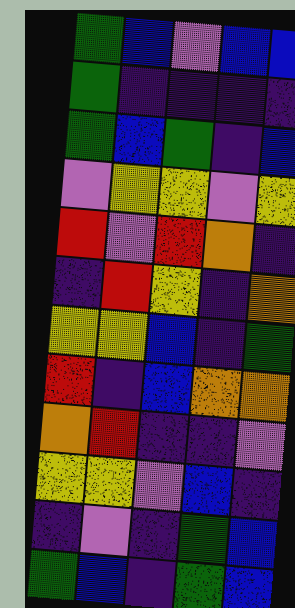[["green", "blue", "violet", "blue", "blue"], ["green", "indigo", "indigo", "indigo", "indigo"], ["green", "blue", "green", "indigo", "blue"], ["violet", "yellow", "yellow", "violet", "yellow"], ["red", "violet", "red", "orange", "indigo"], ["indigo", "red", "yellow", "indigo", "orange"], ["yellow", "yellow", "blue", "indigo", "green"], ["red", "indigo", "blue", "orange", "orange"], ["orange", "red", "indigo", "indigo", "violet"], ["yellow", "yellow", "violet", "blue", "indigo"], ["indigo", "violet", "indigo", "green", "blue"], ["green", "blue", "indigo", "green", "blue"]]